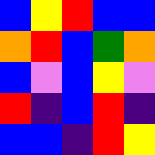[["blue", "yellow", "red", "blue", "blue"], ["orange", "red", "blue", "green", "orange"], ["blue", "violet", "blue", "yellow", "violet"], ["red", "indigo", "blue", "red", "indigo"], ["blue", "blue", "indigo", "red", "yellow"]]